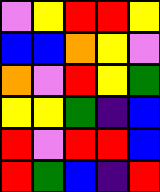[["violet", "yellow", "red", "red", "yellow"], ["blue", "blue", "orange", "yellow", "violet"], ["orange", "violet", "red", "yellow", "green"], ["yellow", "yellow", "green", "indigo", "blue"], ["red", "violet", "red", "red", "blue"], ["red", "green", "blue", "indigo", "red"]]